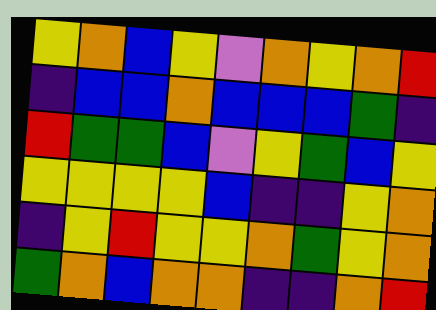[["yellow", "orange", "blue", "yellow", "violet", "orange", "yellow", "orange", "red"], ["indigo", "blue", "blue", "orange", "blue", "blue", "blue", "green", "indigo"], ["red", "green", "green", "blue", "violet", "yellow", "green", "blue", "yellow"], ["yellow", "yellow", "yellow", "yellow", "blue", "indigo", "indigo", "yellow", "orange"], ["indigo", "yellow", "red", "yellow", "yellow", "orange", "green", "yellow", "orange"], ["green", "orange", "blue", "orange", "orange", "indigo", "indigo", "orange", "red"]]